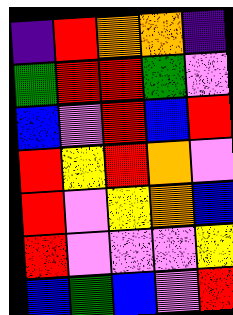[["indigo", "red", "orange", "orange", "indigo"], ["green", "red", "red", "green", "violet"], ["blue", "violet", "red", "blue", "red"], ["red", "yellow", "red", "orange", "violet"], ["red", "violet", "yellow", "orange", "blue"], ["red", "violet", "violet", "violet", "yellow"], ["blue", "green", "blue", "violet", "red"]]